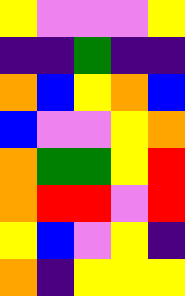[["yellow", "violet", "violet", "violet", "yellow"], ["indigo", "indigo", "green", "indigo", "indigo"], ["orange", "blue", "yellow", "orange", "blue"], ["blue", "violet", "violet", "yellow", "orange"], ["orange", "green", "green", "yellow", "red"], ["orange", "red", "red", "violet", "red"], ["yellow", "blue", "violet", "yellow", "indigo"], ["orange", "indigo", "yellow", "yellow", "yellow"]]